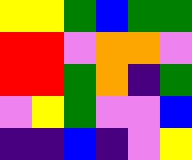[["yellow", "yellow", "green", "blue", "green", "green"], ["red", "red", "violet", "orange", "orange", "violet"], ["red", "red", "green", "orange", "indigo", "green"], ["violet", "yellow", "green", "violet", "violet", "blue"], ["indigo", "indigo", "blue", "indigo", "violet", "yellow"]]